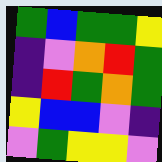[["green", "blue", "green", "green", "yellow"], ["indigo", "violet", "orange", "red", "green"], ["indigo", "red", "green", "orange", "green"], ["yellow", "blue", "blue", "violet", "indigo"], ["violet", "green", "yellow", "yellow", "violet"]]